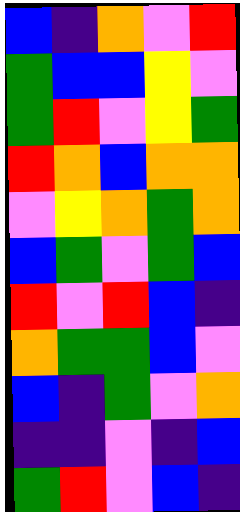[["blue", "indigo", "orange", "violet", "red"], ["green", "blue", "blue", "yellow", "violet"], ["green", "red", "violet", "yellow", "green"], ["red", "orange", "blue", "orange", "orange"], ["violet", "yellow", "orange", "green", "orange"], ["blue", "green", "violet", "green", "blue"], ["red", "violet", "red", "blue", "indigo"], ["orange", "green", "green", "blue", "violet"], ["blue", "indigo", "green", "violet", "orange"], ["indigo", "indigo", "violet", "indigo", "blue"], ["green", "red", "violet", "blue", "indigo"]]